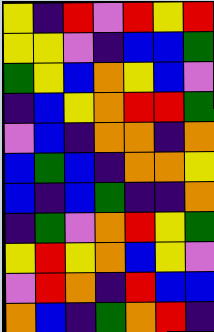[["yellow", "indigo", "red", "violet", "red", "yellow", "red"], ["yellow", "yellow", "violet", "indigo", "blue", "blue", "green"], ["green", "yellow", "blue", "orange", "yellow", "blue", "violet"], ["indigo", "blue", "yellow", "orange", "red", "red", "green"], ["violet", "blue", "indigo", "orange", "orange", "indigo", "orange"], ["blue", "green", "blue", "indigo", "orange", "orange", "yellow"], ["blue", "indigo", "blue", "green", "indigo", "indigo", "orange"], ["indigo", "green", "violet", "orange", "red", "yellow", "green"], ["yellow", "red", "yellow", "orange", "blue", "yellow", "violet"], ["violet", "red", "orange", "indigo", "red", "blue", "blue"], ["orange", "blue", "indigo", "green", "orange", "red", "indigo"]]